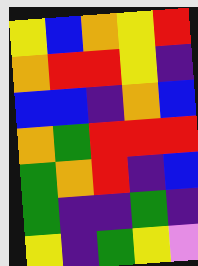[["yellow", "blue", "orange", "yellow", "red"], ["orange", "red", "red", "yellow", "indigo"], ["blue", "blue", "indigo", "orange", "blue"], ["orange", "green", "red", "red", "red"], ["green", "orange", "red", "indigo", "blue"], ["green", "indigo", "indigo", "green", "indigo"], ["yellow", "indigo", "green", "yellow", "violet"]]